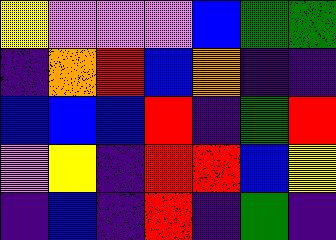[["yellow", "violet", "violet", "violet", "blue", "green", "green"], ["indigo", "orange", "red", "blue", "orange", "indigo", "indigo"], ["blue", "blue", "blue", "red", "indigo", "green", "red"], ["violet", "yellow", "indigo", "red", "red", "blue", "yellow"], ["indigo", "blue", "indigo", "red", "indigo", "green", "indigo"]]